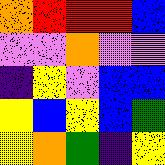[["orange", "red", "red", "red", "blue"], ["violet", "violet", "orange", "violet", "violet"], ["indigo", "yellow", "violet", "blue", "blue"], ["yellow", "blue", "yellow", "blue", "green"], ["yellow", "orange", "green", "indigo", "yellow"]]